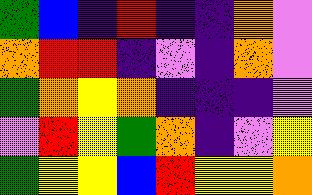[["green", "blue", "indigo", "red", "indigo", "indigo", "orange", "violet"], ["orange", "red", "red", "indigo", "violet", "indigo", "orange", "violet"], ["green", "orange", "yellow", "orange", "indigo", "indigo", "indigo", "violet"], ["violet", "red", "yellow", "green", "orange", "indigo", "violet", "yellow"], ["green", "yellow", "yellow", "blue", "red", "yellow", "yellow", "orange"]]